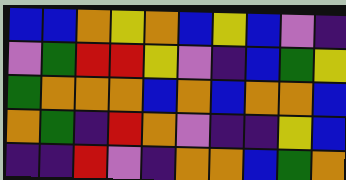[["blue", "blue", "orange", "yellow", "orange", "blue", "yellow", "blue", "violet", "indigo"], ["violet", "green", "red", "red", "yellow", "violet", "indigo", "blue", "green", "yellow"], ["green", "orange", "orange", "orange", "blue", "orange", "blue", "orange", "orange", "blue"], ["orange", "green", "indigo", "red", "orange", "violet", "indigo", "indigo", "yellow", "blue"], ["indigo", "indigo", "red", "violet", "indigo", "orange", "orange", "blue", "green", "orange"]]